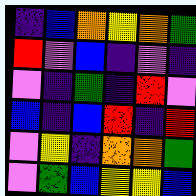[["indigo", "blue", "orange", "yellow", "orange", "green"], ["red", "violet", "blue", "indigo", "violet", "indigo"], ["violet", "indigo", "green", "indigo", "red", "violet"], ["blue", "indigo", "blue", "red", "indigo", "red"], ["violet", "yellow", "indigo", "orange", "orange", "green"], ["violet", "green", "blue", "yellow", "yellow", "blue"]]